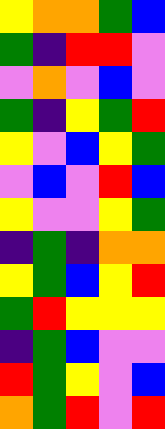[["yellow", "orange", "orange", "green", "blue"], ["green", "indigo", "red", "red", "violet"], ["violet", "orange", "violet", "blue", "violet"], ["green", "indigo", "yellow", "green", "red"], ["yellow", "violet", "blue", "yellow", "green"], ["violet", "blue", "violet", "red", "blue"], ["yellow", "violet", "violet", "yellow", "green"], ["indigo", "green", "indigo", "orange", "orange"], ["yellow", "green", "blue", "yellow", "red"], ["green", "red", "yellow", "yellow", "yellow"], ["indigo", "green", "blue", "violet", "violet"], ["red", "green", "yellow", "violet", "blue"], ["orange", "green", "red", "violet", "red"]]